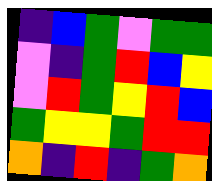[["indigo", "blue", "green", "violet", "green", "green"], ["violet", "indigo", "green", "red", "blue", "yellow"], ["violet", "red", "green", "yellow", "red", "blue"], ["green", "yellow", "yellow", "green", "red", "red"], ["orange", "indigo", "red", "indigo", "green", "orange"]]